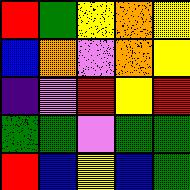[["red", "green", "yellow", "orange", "yellow"], ["blue", "orange", "violet", "orange", "yellow"], ["indigo", "violet", "red", "yellow", "red"], ["green", "green", "violet", "green", "green"], ["red", "blue", "yellow", "blue", "green"]]